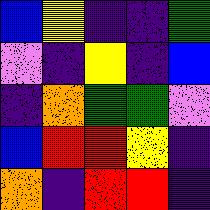[["blue", "yellow", "indigo", "indigo", "green"], ["violet", "indigo", "yellow", "indigo", "blue"], ["indigo", "orange", "green", "green", "violet"], ["blue", "red", "red", "yellow", "indigo"], ["orange", "indigo", "red", "red", "indigo"]]